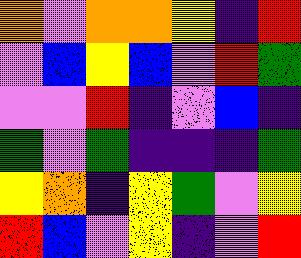[["orange", "violet", "orange", "orange", "yellow", "indigo", "red"], ["violet", "blue", "yellow", "blue", "violet", "red", "green"], ["violet", "violet", "red", "indigo", "violet", "blue", "indigo"], ["green", "violet", "green", "indigo", "indigo", "indigo", "green"], ["yellow", "orange", "indigo", "yellow", "green", "violet", "yellow"], ["red", "blue", "violet", "yellow", "indigo", "violet", "red"]]